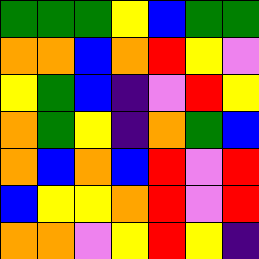[["green", "green", "green", "yellow", "blue", "green", "green"], ["orange", "orange", "blue", "orange", "red", "yellow", "violet"], ["yellow", "green", "blue", "indigo", "violet", "red", "yellow"], ["orange", "green", "yellow", "indigo", "orange", "green", "blue"], ["orange", "blue", "orange", "blue", "red", "violet", "red"], ["blue", "yellow", "yellow", "orange", "red", "violet", "red"], ["orange", "orange", "violet", "yellow", "red", "yellow", "indigo"]]